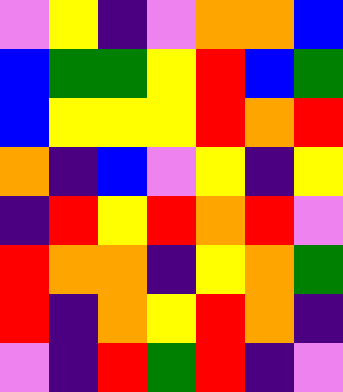[["violet", "yellow", "indigo", "violet", "orange", "orange", "blue"], ["blue", "green", "green", "yellow", "red", "blue", "green"], ["blue", "yellow", "yellow", "yellow", "red", "orange", "red"], ["orange", "indigo", "blue", "violet", "yellow", "indigo", "yellow"], ["indigo", "red", "yellow", "red", "orange", "red", "violet"], ["red", "orange", "orange", "indigo", "yellow", "orange", "green"], ["red", "indigo", "orange", "yellow", "red", "orange", "indigo"], ["violet", "indigo", "red", "green", "red", "indigo", "violet"]]